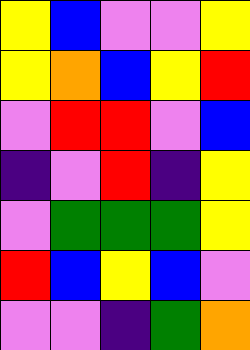[["yellow", "blue", "violet", "violet", "yellow"], ["yellow", "orange", "blue", "yellow", "red"], ["violet", "red", "red", "violet", "blue"], ["indigo", "violet", "red", "indigo", "yellow"], ["violet", "green", "green", "green", "yellow"], ["red", "blue", "yellow", "blue", "violet"], ["violet", "violet", "indigo", "green", "orange"]]